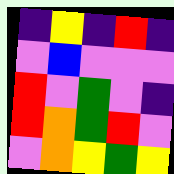[["indigo", "yellow", "indigo", "red", "indigo"], ["violet", "blue", "violet", "violet", "violet"], ["red", "violet", "green", "violet", "indigo"], ["red", "orange", "green", "red", "violet"], ["violet", "orange", "yellow", "green", "yellow"]]